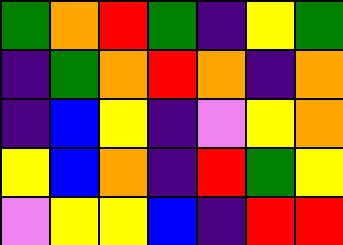[["green", "orange", "red", "green", "indigo", "yellow", "green"], ["indigo", "green", "orange", "red", "orange", "indigo", "orange"], ["indigo", "blue", "yellow", "indigo", "violet", "yellow", "orange"], ["yellow", "blue", "orange", "indigo", "red", "green", "yellow"], ["violet", "yellow", "yellow", "blue", "indigo", "red", "red"]]